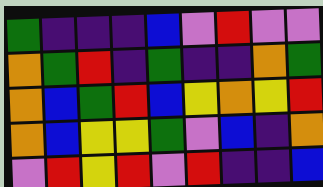[["green", "indigo", "indigo", "indigo", "blue", "violet", "red", "violet", "violet"], ["orange", "green", "red", "indigo", "green", "indigo", "indigo", "orange", "green"], ["orange", "blue", "green", "red", "blue", "yellow", "orange", "yellow", "red"], ["orange", "blue", "yellow", "yellow", "green", "violet", "blue", "indigo", "orange"], ["violet", "red", "yellow", "red", "violet", "red", "indigo", "indigo", "blue"]]